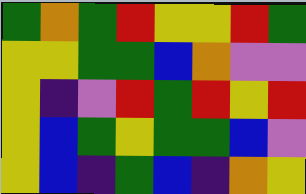[["green", "orange", "green", "red", "yellow", "yellow", "red", "green"], ["yellow", "yellow", "green", "green", "blue", "orange", "violet", "violet"], ["yellow", "indigo", "violet", "red", "green", "red", "yellow", "red"], ["yellow", "blue", "green", "yellow", "green", "green", "blue", "violet"], ["yellow", "blue", "indigo", "green", "blue", "indigo", "orange", "yellow"]]